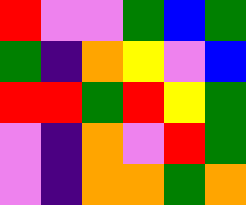[["red", "violet", "violet", "green", "blue", "green"], ["green", "indigo", "orange", "yellow", "violet", "blue"], ["red", "red", "green", "red", "yellow", "green"], ["violet", "indigo", "orange", "violet", "red", "green"], ["violet", "indigo", "orange", "orange", "green", "orange"]]